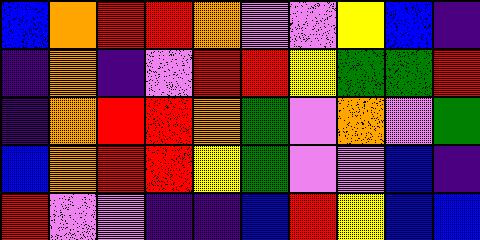[["blue", "orange", "red", "red", "orange", "violet", "violet", "yellow", "blue", "indigo"], ["indigo", "orange", "indigo", "violet", "red", "red", "yellow", "green", "green", "red"], ["indigo", "orange", "red", "red", "orange", "green", "violet", "orange", "violet", "green"], ["blue", "orange", "red", "red", "yellow", "green", "violet", "violet", "blue", "indigo"], ["red", "violet", "violet", "indigo", "indigo", "blue", "red", "yellow", "blue", "blue"]]